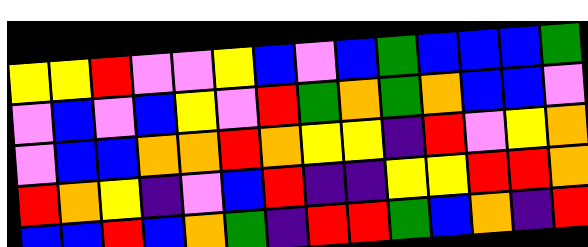[["yellow", "yellow", "red", "violet", "violet", "yellow", "blue", "violet", "blue", "green", "blue", "blue", "blue", "green"], ["violet", "blue", "violet", "blue", "yellow", "violet", "red", "green", "orange", "green", "orange", "blue", "blue", "violet"], ["violet", "blue", "blue", "orange", "orange", "red", "orange", "yellow", "yellow", "indigo", "red", "violet", "yellow", "orange"], ["red", "orange", "yellow", "indigo", "violet", "blue", "red", "indigo", "indigo", "yellow", "yellow", "red", "red", "orange"], ["blue", "blue", "red", "blue", "orange", "green", "indigo", "red", "red", "green", "blue", "orange", "indigo", "red"]]